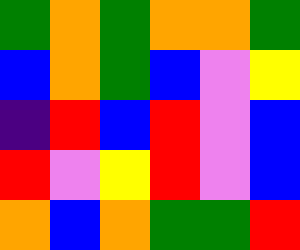[["green", "orange", "green", "orange", "orange", "green"], ["blue", "orange", "green", "blue", "violet", "yellow"], ["indigo", "red", "blue", "red", "violet", "blue"], ["red", "violet", "yellow", "red", "violet", "blue"], ["orange", "blue", "orange", "green", "green", "red"]]